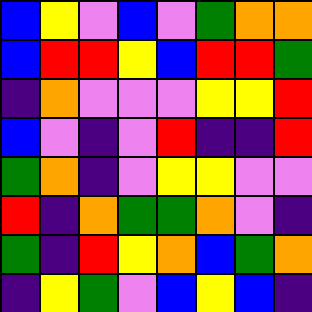[["blue", "yellow", "violet", "blue", "violet", "green", "orange", "orange"], ["blue", "red", "red", "yellow", "blue", "red", "red", "green"], ["indigo", "orange", "violet", "violet", "violet", "yellow", "yellow", "red"], ["blue", "violet", "indigo", "violet", "red", "indigo", "indigo", "red"], ["green", "orange", "indigo", "violet", "yellow", "yellow", "violet", "violet"], ["red", "indigo", "orange", "green", "green", "orange", "violet", "indigo"], ["green", "indigo", "red", "yellow", "orange", "blue", "green", "orange"], ["indigo", "yellow", "green", "violet", "blue", "yellow", "blue", "indigo"]]